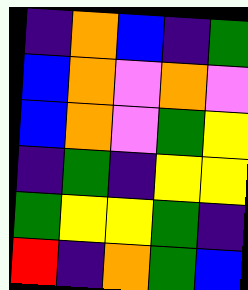[["indigo", "orange", "blue", "indigo", "green"], ["blue", "orange", "violet", "orange", "violet"], ["blue", "orange", "violet", "green", "yellow"], ["indigo", "green", "indigo", "yellow", "yellow"], ["green", "yellow", "yellow", "green", "indigo"], ["red", "indigo", "orange", "green", "blue"]]